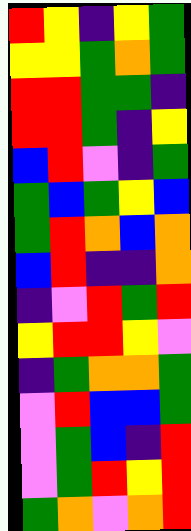[["red", "yellow", "indigo", "yellow", "green"], ["yellow", "yellow", "green", "orange", "green"], ["red", "red", "green", "green", "indigo"], ["red", "red", "green", "indigo", "yellow"], ["blue", "red", "violet", "indigo", "green"], ["green", "blue", "green", "yellow", "blue"], ["green", "red", "orange", "blue", "orange"], ["blue", "red", "indigo", "indigo", "orange"], ["indigo", "violet", "red", "green", "red"], ["yellow", "red", "red", "yellow", "violet"], ["indigo", "green", "orange", "orange", "green"], ["violet", "red", "blue", "blue", "green"], ["violet", "green", "blue", "indigo", "red"], ["violet", "green", "red", "yellow", "red"], ["green", "orange", "violet", "orange", "red"]]